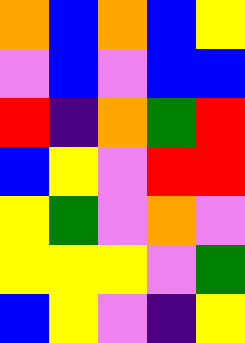[["orange", "blue", "orange", "blue", "yellow"], ["violet", "blue", "violet", "blue", "blue"], ["red", "indigo", "orange", "green", "red"], ["blue", "yellow", "violet", "red", "red"], ["yellow", "green", "violet", "orange", "violet"], ["yellow", "yellow", "yellow", "violet", "green"], ["blue", "yellow", "violet", "indigo", "yellow"]]